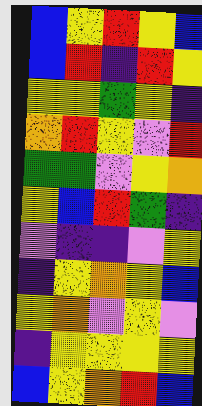[["blue", "yellow", "red", "yellow", "blue"], ["blue", "red", "indigo", "red", "yellow"], ["yellow", "yellow", "green", "yellow", "indigo"], ["orange", "red", "yellow", "violet", "red"], ["green", "green", "violet", "yellow", "orange"], ["yellow", "blue", "red", "green", "indigo"], ["violet", "indigo", "indigo", "violet", "yellow"], ["indigo", "yellow", "orange", "yellow", "blue"], ["yellow", "orange", "violet", "yellow", "violet"], ["indigo", "yellow", "yellow", "yellow", "yellow"], ["blue", "yellow", "orange", "red", "blue"]]